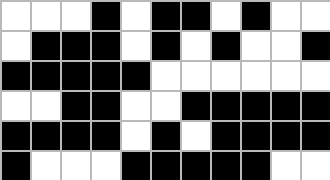[["white", "white", "white", "black", "white", "black", "black", "white", "black", "white", "white"], ["white", "black", "black", "black", "white", "black", "white", "black", "white", "white", "black"], ["black", "black", "black", "black", "black", "white", "white", "white", "white", "white", "white"], ["white", "white", "black", "black", "white", "white", "black", "black", "black", "black", "black"], ["black", "black", "black", "black", "white", "black", "white", "black", "black", "black", "black"], ["black", "white", "white", "white", "black", "black", "black", "black", "black", "white", "white"]]